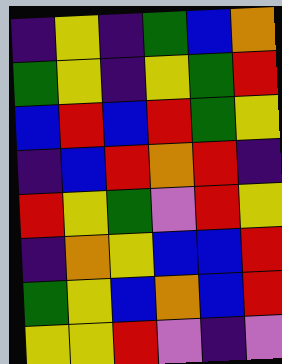[["indigo", "yellow", "indigo", "green", "blue", "orange"], ["green", "yellow", "indigo", "yellow", "green", "red"], ["blue", "red", "blue", "red", "green", "yellow"], ["indigo", "blue", "red", "orange", "red", "indigo"], ["red", "yellow", "green", "violet", "red", "yellow"], ["indigo", "orange", "yellow", "blue", "blue", "red"], ["green", "yellow", "blue", "orange", "blue", "red"], ["yellow", "yellow", "red", "violet", "indigo", "violet"]]